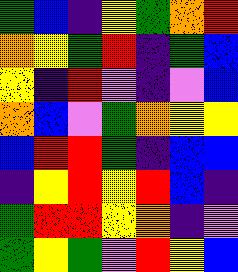[["green", "blue", "indigo", "yellow", "green", "orange", "red"], ["orange", "yellow", "green", "red", "indigo", "green", "blue"], ["yellow", "indigo", "red", "violet", "indigo", "violet", "blue"], ["orange", "blue", "violet", "green", "orange", "yellow", "yellow"], ["blue", "red", "red", "green", "indigo", "blue", "blue"], ["indigo", "yellow", "red", "yellow", "red", "blue", "indigo"], ["green", "red", "red", "yellow", "orange", "indigo", "violet"], ["green", "yellow", "green", "violet", "red", "yellow", "blue"]]